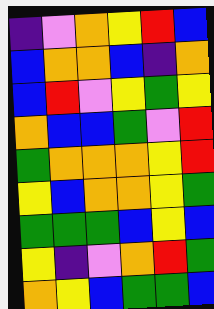[["indigo", "violet", "orange", "yellow", "red", "blue"], ["blue", "orange", "orange", "blue", "indigo", "orange"], ["blue", "red", "violet", "yellow", "green", "yellow"], ["orange", "blue", "blue", "green", "violet", "red"], ["green", "orange", "orange", "orange", "yellow", "red"], ["yellow", "blue", "orange", "orange", "yellow", "green"], ["green", "green", "green", "blue", "yellow", "blue"], ["yellow", "indigo", "violet", "orange", "red", "green"], ["orange", "yellow", "blue", "green", "green", "blue"]]